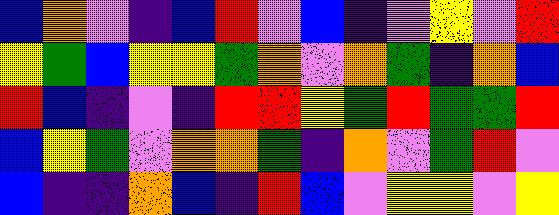[["blue", "orange", "violet", "indigo", "blue", "red", "violet", "blue", "indigo", "violet", "yellow", "violet", "red"], ["yellow", "green", "blue", "yellow", "yellow", "green", "orange", "violet", "orange", "green", "indigo", "orange", "blue"], ["red", "blue", "indigo", "violet", "indigo", "red", "red", "yellow", "green", "red", "green", "green", "red"], ["blue", "yellow", "green", "violet", "orange", "orange", "green", "indigo", "orange", "violet", "green", "red", "violet"], ["blue", "indigo", "indigo", "orange", "blue", "indigo", "red", "blue", "violet", "yellow", "yellow", "violet", "yellow"]]